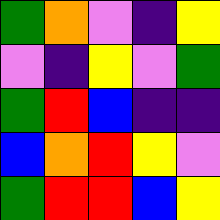[["green", "orange", "violet", "indigo", "yellow"], ["violet", "indigo", "yellow", "violet", "green"], ["green", "red", "blue", "indigo", "indigo"], ["blue", "orange", "red", "yellow", "violet"], ["green", "red", "red", "blue", "yellow"]]